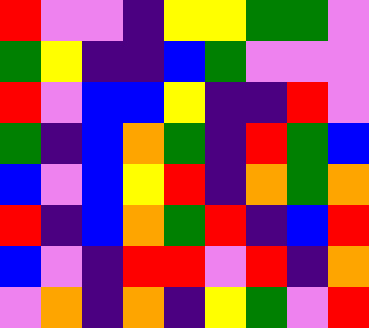[["red", "violet", "violet", "indigo", "yellow", "yellow", "green", "green", "violet"], ["green", "yellow", "indigo", "indigo", "blue", "green", "violet", "violet", "violet"], ["red", "violet", "blue", "blue", "yellow", "indigo", "indigo", "red", "violet"], ["green", "indigo", "blue", "orange", "green", "indigo", "red", "green", "blue"], ["blue", "violet", "blue", "yellow", "red", "indigo", "orange", "green", "orange"], ["red", "indigo", "blue", "orange", "green", "red", "indigo", "blue", "red"], ["blue", "violet", "indigo", "red", "red", "violet", "red", "indigo", "orange"], ["violet", "orange", "indigo", "orange", "indigo", "yellow", "green", "violet", "red"]]